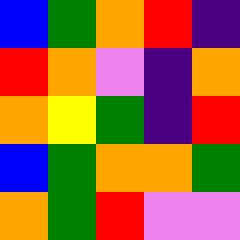[["blue", "green", "orange", "red", "indigo"], ["red", "orange", "violet", "indigo", "orange"], ["orange", "yellow", "green", "indigo", "red"], ["blue", "green", "orange", "orange", "green"], ["orange", "green", "red", "violet", "violet"]]